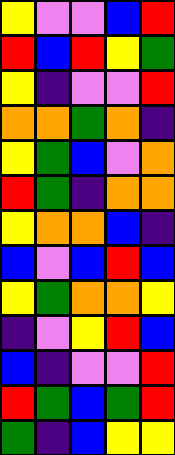[["yellow", "violet", "violet", "blue", "red"], ["red", "blue", "red", "yellow", "green"], ["yellow", "indigo", "violet", "violet", "red"], ["orange", "orange", "green", "orange", "indigo"], ["yellow", "green", "blue", "violet", "orange"], ["red", "green", "indigo", "orange", "orange"], ["yellow", "orange", "orange", "blue", "indigo"], ["blue", "violet", "blue", "red", "blue"], ["yellow", "green", "orange", "orange", "yellow"], ["indigo", "violet", "yellow", "red", "blue"], ["blue", "indigo", "violet", "violet", "red"], ["red", "green", "blue", "green", "red"], ["green", "indigo", "blue", "yellow", "yellow"]]